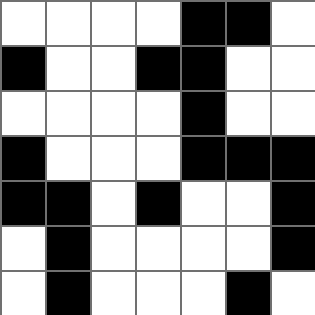[["white", "white", "white", "white", "black", "black", "white"], ["black", "white", "white", "black", "black", "white", "white"], ["white", "white", "white", "white", "black", "white", "white"], ["black", "white", "white", "white", "black", "black", "black"], ["black", "black", "white", "black", "white", "white", "black"], ["white", "black", "white", "white", "white", "white", "black"], ["white", "black", "white", "white", "white", "black", "white"]]